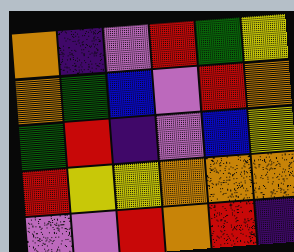[["orange", "indigo", "violet", "red", "green", "yellow"], ["orange", "green", "blue", "violet", "red", "orange"], ["green", "red", "indigo", "violet", "blue", "yellow"], ["red", "yellow", "yellow", "orange", "orange", "orange"], ["violet", "violet", "red", "orange", "red", "indigo"]]